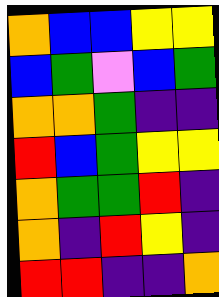[["orange", "blue", "blue", "yellow", "yellow"], ["blue", "green", "violet", "blue", "green"], ["orange", "orange", "green", "indigo", "indigo"], ["red", "blue", "green", "yellow", "yellow"], ["orange", "green", "green", "red", "indigo"], ["orange", "indigo", "red", "yellow", "indigo"], ["red", "red", "indigo", "indigo", "orange"]]